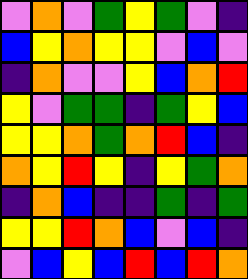[["violet", "orange", "violet", "green", "yellow", "green", "violet", "indigo"], ["blue", "yellow", "orange", "yellow", "yellow", "violet", "blue", "violet"], ["indigo", "orange", "violet", "violet", "yellow", "blue", "orange", "red"], ["yellow", "violet", "green", "green", "indigo", "green", "yellow", "blue"], ["yellow", "yellow", "orange", "green", "orange", "red", "blue", "indigo"], ["orange", "yellow", "red", "yellow", "indigo", "yellow", "green", "orange"], ["indigo", "orange", "blue", "indigo", "indigo", "green", "indigo", "green"], ["yellow", "yellow", "red", "orange", "blue", "violet", "blue", "indigo"], ["violet", "blue", "yellow", "blue", "red", "blue", "red", "orange"]]